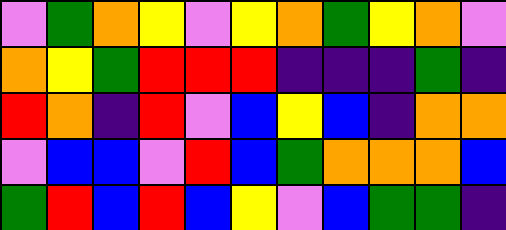[["violet", "green", "orange", "yellow", "violet", "yellow", "orange", "green", "yellow", "orange", "violet"], ["orange", "yellow", "green", "red", "red", "red", "indigo", "indigo", "indigo", "green", "indigo"], ["red", "orange", "indigo", "red", "violet", "blue", "yellow", "blue", "indigo", "orange", "orange"], ["violet", "blue", "blue", "violet", "red", "blue", "green", "orange", "orange", "orange", "blue"], ["green", "red", "blue", "red", "blue", "yellow", "violet", "blue", "green", "green", "indigo"]]